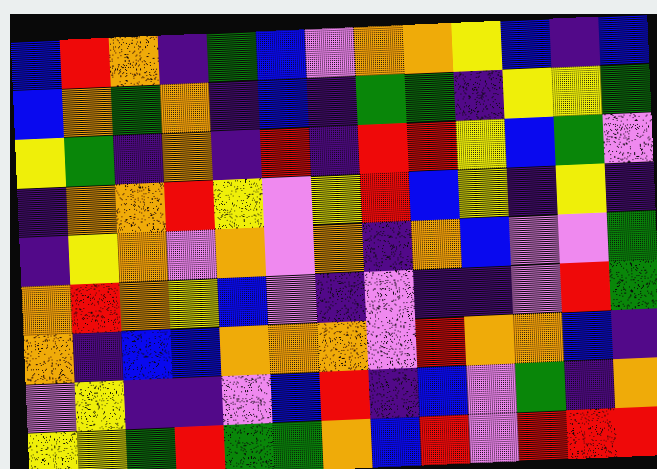[["blue", "red", "orange", "indigo", "green", "blue", "violet", "orange", "orange", "yellow", "blue", "indigo", "blue"], ["blue", "orange", "green", "orange", "indigo", "blue", "indigo", "green", "green", "indigo", "yellow", "yellow", "green"], ["yellow", "green", "indigo", "orange", "indigo", "red", "indigo", "red", "red", "yellow", "blue", "green", "violet"], ["indigo", "orange", "orange", "red", "yellow", "violet", "yellow", "red", "blue", "yellow", "indigo", "yellow", "indigo"], ["indigo", "yellow", "orange", "violet", "orange", "violet", "orange", "indigo", "orange", "blue", "violet", "violet", "green"], ["orange", "red", "orange", "yellow", "blue", "violet", "indigo", "violet", "indigo", "indigo", "violet", "red", "green"], ["orange", "indigo", "blue", "blue", "orange", "orange", "orange", "violet", "red", "orange", "orange", "blue", "indigo"], ["violet", "yellow", "indigo", "indigo", "violet", "blue", "red", "indigo", "blue", "violet", "green", "indigo", "orange"], ["yellow", "yellow", "green", "red", "green", "green", "orange", "blue", "red", "violet", "red", "red", "red"]]